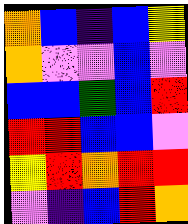[["orange", "blue", "indigo", "blue", "yellow"], ["orange", "violet", "violet", "blue", "violet"], ["blue", "blue", "green", "blue", "red"], ["red", "red", "blue", "blue", "violet"], ["yellow", "red", "orange", "red", "red"], ["violet", "indigo", "blue", "red", "orange"]]